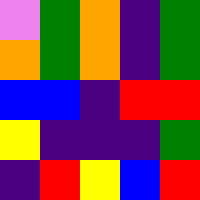[["violet", "green", "orange", "indigo", "green"], ["orange", "green", "orange", "indigo", "green"], ["blue", "blue", "indigo", "red", "red"], ["yellow", "indigo", "indigo", "indigo", "green"], ["indigo", "red", "yellow", "blue", "red"]]